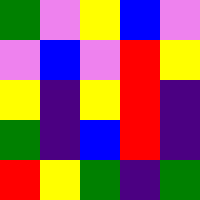[["green", "violet", "yellow", "blue", "violet"], ["violet", "blue", "violet", "red", "yellow"], ["yellow", "indigo", "yellow", "red", "indigo"], ["green", "indigo", "blue", "red", "indigo"], ["red", "yellow", "green", "indigo", "green"]]